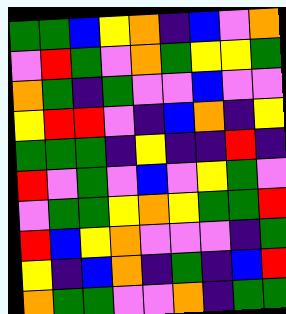[["green", "green", "blue", "yellow", "orange", "indigo", "blue", "violet", "orange"], ["violet", "red", "green", "violet", "orange", "green", "yellow", "yellow", "green"], ["orange", "green", "indigo", "green", "violet", "violet", "blue", "violet", "violet"], ["yellow", "red", "red", "violet", "indigo", "blue", "orange", "indigo", "yellow"], ["green", "green", "green", "indigo", "yellow", "indigo", "indigo", "red", "indigo"], ["red", "violet", "green", "violet", "blue", "violet", "yellow", "green", "violet"], ["violet", "green", "green", "yellow", "orange", "yellow", "green", "green", "red"], ["red", "blue", "yellow", "orange", "violet", "violet", "violet", "indigo", "green"], ["yellow", "indigo", "blue", "orange", "indigo", "green", "indigo", "blue", "red"], ["orange", "green", "green", "violet", "violet", "orange", "indigo", "green", "green"]]